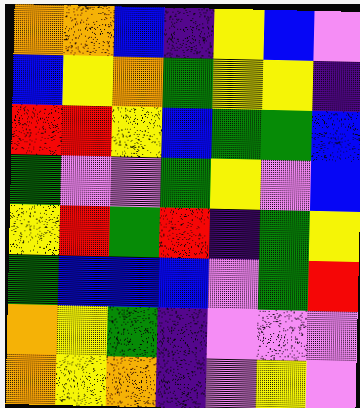[["orange", "orange", "blue", "indigo", "yellow", "blue", "violet"], ["blue", "yellow", "orange", "green", "yellow", "yellow", "indigo"], ["red", "red", "yellow", "blue", "green", "green", "blue"], ["green", "violet", "violet", "green", "yellow", "violet", "blue"], ["yellow", "red", "green", "red", "indigo", "green", "yellow"], ["green", "blue", "blue", "blue", "violet", "green", "red"], ["orange", "yellow", "green", "indigo", "violet", "violet", "violet"], ["orange", "yellow", "orange", "indigo", "violet", "yellow", "violet"]]